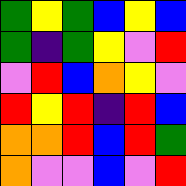[["green", "yellow", "green", "blue", "yellow", "blue"], ["green", "indigo", "green", "yellow", "violet", "red"], ["violet", "red", "blue", "orange", "yellow", "violet"], ["red", "yellow", "red", "indigo", "red", "blue"], ["orange", "orange", "red", "blue", "red", "green"], ["orange", "violet", "violet", "blue", "violet", "red"]]